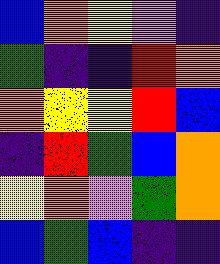[["blue", "orange", "yellow", "violet", "indigo"], ["green", "indigo", "indigo", "red", "orange"], ["orange", "yellow", "yellow", "red", "blue"], ["indigo", "red", "green", "blue", "orange"], ["yellow", "orange", "violet", "green", "orange"], ["blue", "green", "blue", "indigo", "indigo"]]